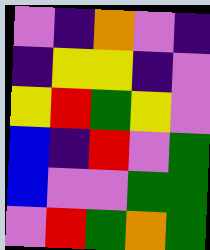[["violet", "indigo", "orange", "violet", "indigo"], ["indigo", "yellow", "yellow", "indigo", "violet"], ["yellow", "red", "green", "yellow", "violet"], ["blue", "indigo", "red", "violet", "green"], ["blue", "violet", "violet", "green", "green"], ["violet", "red", "green", "orange", "green"]]